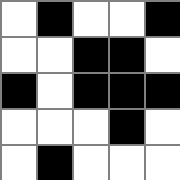[["white", "black", "white", "white", "black"], ["white", "white", "black", "black", "white"], ["black", "white", "black", "black", "black"], ["white", "white", "white", "black", "white"], ["white", "black", "white", "white", "white"]]